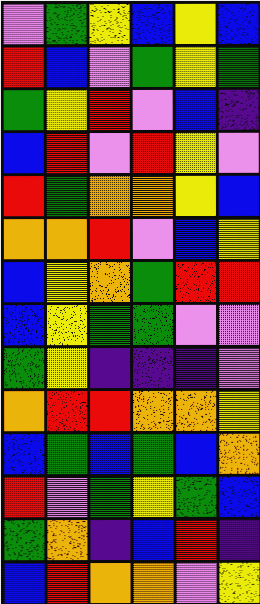[["violet", "green", "yellow", "blue", "yellow", "blue"], ["red", "blue", "violet", "green", "yellow", "green"], ["green", "yellow", "red", "violet", "blue", "indigo"], ["blue", "red", "violet", "red", "yellow", "violet"], ["red", "green", "orange", "orange", "yellow", "blue"], ["orange", "orange", "red", "violet", "blue", "yellow"], ["blue", "yellow", "orange", "green", "red", "red"], ["blue", "yellow", "green", "green", "violet", "violet"], ["green", "yellow", "indigo", "indigo", "indigo", "violet"], ["orange", "red", "red", "orange", "orange", "yellow"], ["blue", "green", "blue", "green", "blue", "orange"], ["red", "violet", "green", "yellow", "green", "blue"], ["green", "orange", "indigo", "blue", "red", "indigo"], ["blue", "red", "orange", "orange", "violet", "yellow"]]